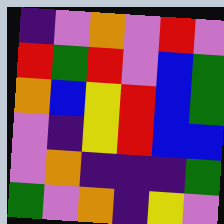[["indigo", "violet", "orange", "violet", "red", "violet"], ["red", "green", "red", "violet", "blue", "green"], ["orange", "blue", "yellow", "red", "blue", "green"], ["violet", "indigo", "yellow", "red", "blue", "blue"], ["violet", "orange", "indigo", "indigo", "indigo", "green"], ["green", "violet", "orange", "indigo", "yellow", "violet"]]